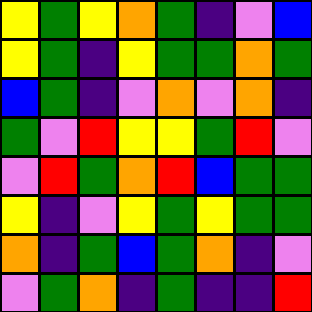[["yellow", "green", "yellow", "orange", "green", "indigo", "violet", "blue"], ["yellow", "green", "indigo", "yellow", "green", "green", "orange", "green"], ["blue", "green", "indigo", "violet", "orange", "violet", "orange", "indigo"], ["green", "violet", "red", "yellow", "yellow", "green", "red", "violet"], ["violet", "red", "green", "orange", "red", "blue", "green", "green"], ["yellow", "indigo", "violet", "yellow", "green", "yellow", "green", "green"], ["orange", "indigo", "green", "blue", "green", "orange", "indigo", "violet"], ["violet", "green", "orange", "indigo", "green", "indigo", "indigo", "red"]]